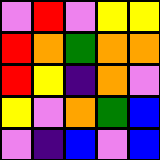[["violet", "red", "violet", "yellow", "yellow"], ["red", "orange", "green", "orange", "orange"], ["red", "yellow", "indigo", "orange", "violet"], ["yellow", "violet", "orange", "green", "blue"], ["violet", "indigo", "blue", "violet", "blue"]]